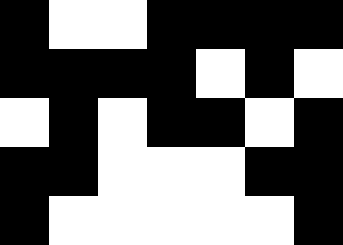[["black", "white", "white", "black", "black", "black", "black"], ["black", "black", "black", "black", "white", "black", "white"], ["white", "black", "white", "black", "black", "white", "black"], ["black", "black", "white", "white", "white", "black", "black"], ["black", "white", "white", "white", "white", "white", "black"]]